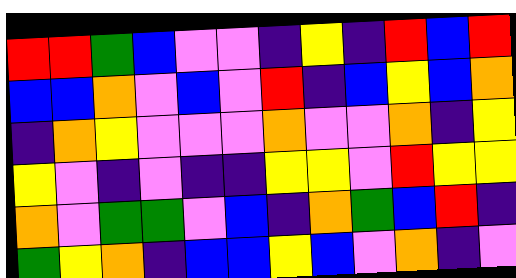[["red", "red", "green", "blue", "violet", "violet", "indigo", "yellow", "indigo", "red", "blue", "red"], ["blue", "blue", "orange", "violet", "blue", "violet", "red", "indigo", "blue", "yellow", "blue", "orange"], ["indigo", "orange", "yellow", "violet", "violet", "violet", "orange", "violet", "violet", "orange", "indigo", "yellow"], ["yellow", "violet", "indigo", "violet", "indigo", "indigo", "yellow", "yellow", "violet", "red", "yellow", "yellow"], ["orange", "violet", "green", "green", "violet", "blue", "indigo", "orange", "green", "blue", "red", "indigo"], ["green", "yellow", "orange", "indigo", "blue", "blue", "yellow", "blue", "violet", "orange", "indigo", "violet"]]